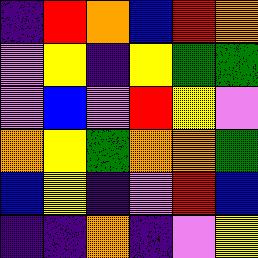[["indigo", "red", "orange", "blue", "red", "orange"], ["violet", "yellow", "indigo", "yellow", "green", "green"], ["violet", "blue", "violet", "red", "yellow", "violet"], ["orange", "yellow", "green", "orange", "orange", "green"], ["blue", "yellow", "indigo", "violet", "red", "blue"], ["indigo", "indigo", "orange", "indigo", "violet", "yellow"]]